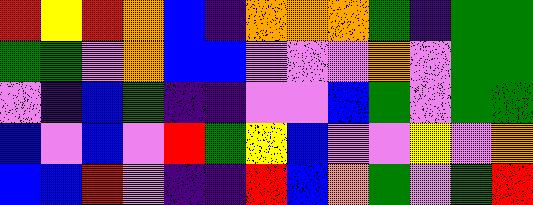[["red", "yellow", "red", "orange", "blue", "indigo", "orange", "orange", "orange", "green", "indigo", "green", "green"], ["green", "green", "violet", "orange", "blue", "blue", "violet", "violet", "violet", "orange", "violet", "green", "green"], ["violet", "indigo", "blue", "green", "indigo", "indigo", "violet", "violet", "blue", "green", "violet", "green", "green"], ["blue", "violet", "blue", "violet", "red", "green", "yellow", "blue", "violet", "violet", "yellow", "violet", "orange"], ["blue", "blue", "red", "violet", "indigo", "indigo", "red", "blue", "orange", "green", "violet", "green", "red"]]